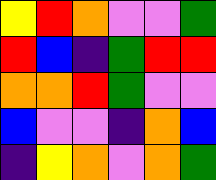[["yellow", "red", "orange", "violet", "violet", "green"], ["red", "blue", "indigo", "green", "red", "red"], ["orange", "orange", "red", "green", "violet", "violet"], ["blue", "violet", "violet", "indigo", "orange", "blue"], ["indigo", "yellow", "orange", "violet", "orange", "green"]]